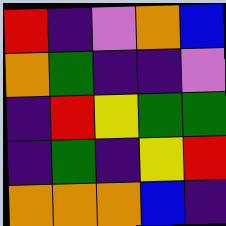[["red", "indigo", "violet", "orange", "blue"], ["orange", "green", "indigo", "indigo", "violet"], ["indigo", "red", "yellow", "green", "green"], ["indigo", "green", "indigo", "yellow", "red"], ["orange", "orange", "orange", "blue", "indigo"]]